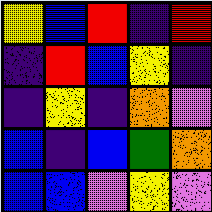[["yellow", "blue", "red", "indigo", "red"], ["indigo", "red", "blue", "yellow", "indigo"], ["indigo", "yellow", "indigo", "orange", "violet"], ["blue", "indigo", "blue", "green", "orange"], ["blue", "blue", "violet", "yellow", "violet"]]